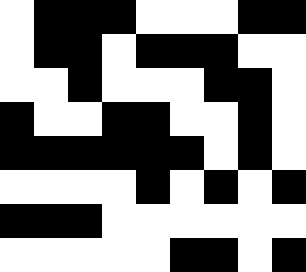[["white", "black", "black", "black", "white", "white", "white", "black", "black"], ["white", "black", "black", "white", "black", "black", "black", "white", "white"], ["white", "white", "black", "white", "white", "white", "black", "black", "white"], ["black", "white", "white", "black", "black", "white", "white", "black", "white"], ["black", "black", "black", "black", "black", "black", "white", "black", "white"], ["white", "white", "white", "white", "black", "white", "black", "white", "black"], ["black", "black", "black", "white", "white", "white", "white", "white", "white"], ["white", "white", "white", "white", "white", "black", "black", "white", "black"]]